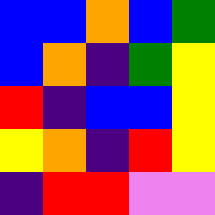[["blue", "blue", "orange", "blue", "green"], ["blue", "orange", "indigo", "green", "yellow"], ["red", "indigo", "blue", "blue", "yellow"], ["yellow", "orange", "indigo", "red", "yellow"], ["indigo", "red", "red", "violet", "violet"]]